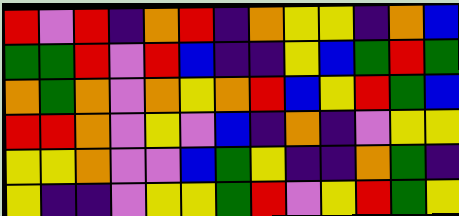[["red", "violet", "red", "indigo", "orange", "red", "indigo", "orange", "yellow", "yellow", "indigo", "orange", "blue"], ["green", "green", "red", "violet", "red", "blue", "indigo", "indigo", "yellow", "blue", "green", "red", "green"], ["orange", "green", "orange", "violet", "orange", "yellow", "orange", "red", "blue", "yellow", "red", "green", "blue"], ["red", "red", "orange", "violet", "yellow", "violet", "blue", "indigo", "orange", "indigo", "violet", "yellow", "yellow"], ["yellow", "yellow", "orange", "violet", "violet", "blue", "green", "yellow", "indigo", "indigo", "orange", "green", "indigo"], ["yellow", "indigo", "indigo", "violet", "yellow", "yellow", "green", "red", "violet", "yellow", "red", "green", "yellow"]]